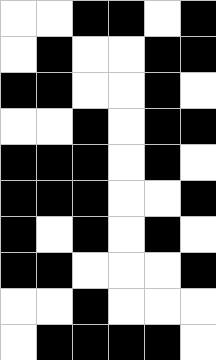[["white", "white", "black", "black", "white", "black"], ["white", "black", "white", "white", "black", "black"], ["black", "black", "white", "white", "black", "white"], ["white", "white", "black", "white", "black", "black"], ["black", "black", "black", "white", "black", "white"], ["black", "black", "black", "white", "white", "black"], ["black", "white", "black", "white", "black", "white"], ["black", "black", "white", "white", "white", "black"], ["white", "white", "black", "white", "white", "white"], ["white", "black", "black", "black", "black", "white"]]